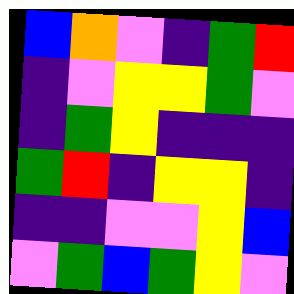[["blue", "orange", "violet", "indigo", "green", "red"], ["indigo", "violet", "yellow", "yellow", "green", "violet"], ["indigo", "green", "yellow", "indigo", "indigo", "indigo"], ["green", "red", "indigo", "yellow", "yellow", "indigo"], ["indigo", "indigo", "violet", "violet", "yellow", "blue"], ["violet", "green", "blue", "green", "yellow", "violet"]]